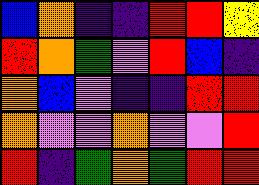[["blue", "orange", "indigo", "indigo", "red", "red", "yellow"], ["red", "orange", "green", "violet", "red", "blue", "indigo"], ["orange", "blue", "violet", "indigo", "indigo", "red", "red"], ["orange", "violet", "violet", "orange", "violet", "violet", "red"], ["red", "indigo", "green", "orange", "green", "red", "red"]]